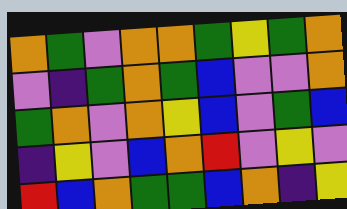[["orange", "green", "violet", "orange", "orange", "green", "yellow", "green", "orange"], ["violet", "indigo", "green", "orange", "green", "blue", "violet", "violet", "orange"], ["green", "orange", "violet", "orange", "yellow", "blue", "violet", "green", "blue"], ["indigo", "yellow", "violet", "blue", "orange", "red", "violet", "yellow", "violet"], ["red", "blue", "orange", "green", "green", "blue", "orange", "indigo", "yellow"]]